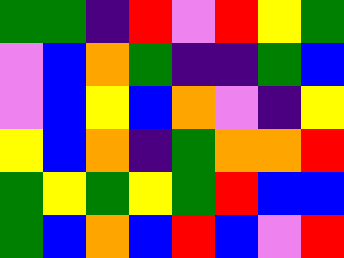[["green", "green", "indigo", "red", "violet", "red", "yellow", "green"], ["violet", "blue", "orange", "green", "indigo", "indigo", "green", "blue"], ["violet", "blue", "yellow", "blue", "orange", "violet", "indigo", "yellow"], ["yellow", "blue", "orange", "indigo", "green", "orange", "orange", "red"], ["green", "yellow", "green", "yellow", "green", "red", "blue", "blue"], ["green", "blue", "orange", "blue", "red", "blue", "violet", "red"]]